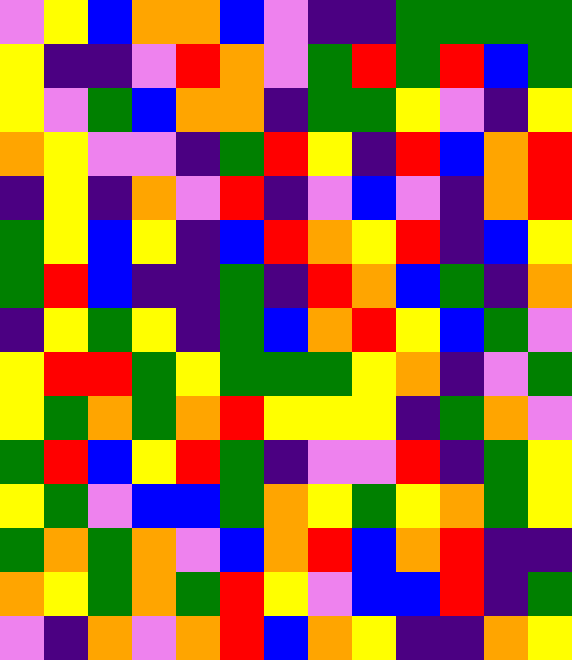[["violet", "yellow", "blue", "orange", "orange", "blue", "violet", "indigo", "indigo", "green", "green", "green", "green"], ["yellow", "indigo", "indigo", "violet", "red", "orange", "violet", "green", "red", "green", "red", "blue", "green"], ["yellow", "violet", "green", "blue", "orange", "orange", "indigo", "green", "green", "yellow", "violet", "indigo", "yellow"], ["orange", "yellow", "violet", "violet", "indigo", "green", "red", "yellow", "indigo", "red", "blue", "orange", "red"], ["indigo", "yellow", "indigo", "orange", "violet", "red", "indigo", "violet", "blue", "violet", "indigo", "orange", "red"], ["green", "yellow", "blue", "yellow", "indigo", "blue", "red", "orange", "yellow", "red", "indigo", "blue", "yellow"], ["green", "red", "blue", "indigo", "indigo", "green", "indigo", "red", "orange", "blue", "green", "indigo", "orange"], ["indigo", "yellow", "green", "yellow", "indigo", "green", "blue", "orange", "red", "yellow", "blue", "green", "violet"], ["yellow", "red", "red", "green", "yellow", "green", "green", "green", "yellow", "orange", "indigo", "violet", "green"], ["yellow", "green", "orange", "green", "orange", "red", "yellow", "yellow", "yellow", "indigo", "green", "orange", "violet"], ["green", "red", "blue", "yellow", "red", "green", "indigo", "violet", "violet", "red", "indigo", "green", "yellow"], ["yellow", "green", "violet", "blue", "blue", "green", "orange", "yellow", "green", "yellow", "orange", "green", "yellow"], ["green", "orange", "green", "orange", "violet", "blue", "orange", "red", "blue", "orange", "red", "indigo", "indigo"], ["orange", "yellow", "green", "orange", "green", "red", "yellow", "violet", "blue", "blue", "red", "indigo", "green"], ["violet", "indigo", "orange", "violet", "orange", "red", "blue", "orange", "yellow", "indigo", "indigo", "orange", "yellow"]]